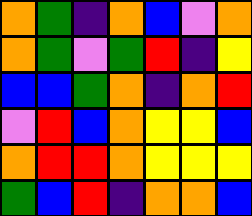[["orange", "green", "indigo", "orange", "blue", "violet", "orange"], ["orange", "green", "violet", "green", "red", "indigo", "yellow"], ["blue", "blue", "green", "orange", "indigo", "orange", "red"], ["violet", "red", "blue", "orange", "yellow", "yellow", "blue"], ["orange", "red", "red", "orange", "yellow", "yellow", "yellow"], ["green", "blue", "red", "indigo", "orange", "orange", "blue"]]